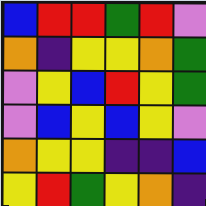[["blue", "red", "red", "green", "red", "violet"], ["orange", "indigo", "yellow", "yellow", "orange", "green"], ["violet", "yellow", "blue", "red", "yellow", "green"], ["violet", "blue", "yellow", "blue", "yellow", "violet"], ["orange", "yellow", "yellow", "indigo", "indigo", "blue"], ["yellow", "red", "green", "yellow", "orange", "indigo"]]